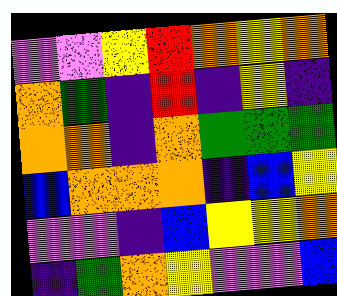[["violet", "violet", "yellow", "red", "orange", "yellow", "orange"], ["orange", "green", "indigo", "red", "indigo", "yellow", "indigo"], ["orange", "orange", "indigo", "orange", "green", "green", "green"], ["blue", "orange", "orange", "orange", "indigo", "blue", "yellow"], ["violet", "violet", "indigo", "blue", "yellow", "yellow", "orange"], ["indigo", "green", "orange", "yellow", "violet", "violet", "blue"]]